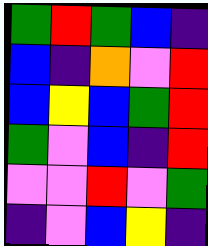[["green", "red", "green", "blue", "indigo"], ["blue", "indigo", "orange", "violet", "red"], ["blue", "yellow", "blue", "green", "red"], ["green", "violet", "blue", "indigo", "red"], ["violet", "violet", "red", "violet", "green"], ["indigo", "violet", "blue", "yellow", "indigo"]]